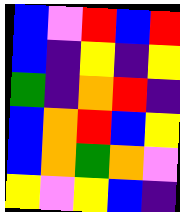[["blue", "violet", "red", "blue", "red"], ["blue", "indigo", "yellow", "indigo", "yellow"], ["green", "indigo", "orange", "red", "indigo"], ["blue", "orange", "red", "blue", "yellow"], ["blue", "orange", "green", "orange", "violet"], ["yellow", "violet", "yellow", "blue", "indigo"]]